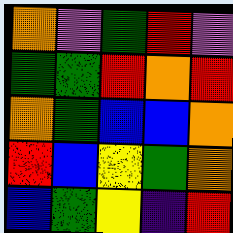[["orange", "violet", "green", "red", "violet"], ["green", "green", "red", "orange", "red"], ["orange", "green", "blue", "blue", "orange"], ["red", "blue", "yellow", "green", "orange"], ["blue", "green", "yellow", "indigo", "red"]]